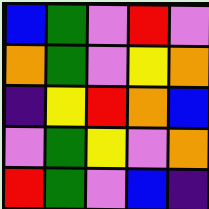[["blue", "green", "violet", "red", "violet"], ["orange", "green", "violet", "yellow", "orange"], ["indigo", "yellow", "red", "orange", "blue"], ["violet", "green", "yellow", "violet", "orange"], ["red", "green", "violet", "blue", "indigo"]]